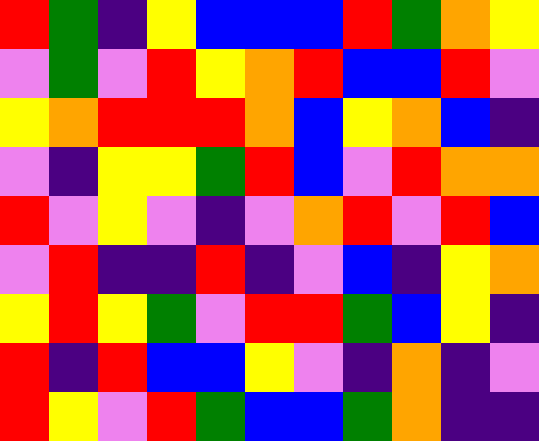[["red", "green", "indigo", "yellow", "blue", "blue", "blue", "red", "green", "orange", "yellow"], ["violet", "green", "violet", "red", "yellow", "orange", "red", "blue", "blue", "red", "violet"], ["yellow", "orange", "red", "red", "red", "orange", "blue", "yellow", "orange", "blue", "indigo"], ["violet", "indigo", "yellow", "yellow", "green", "red", "blue", "violet", "red", "orange", "orange"], ["red", "violet", "yellow", "violet", "indigo", "violet", "orange", "red", "violet", "red", "blue"], ["violet", "red", "indigo", "indigo", "red", "indigo", "violet", "blue", "indigo", "yellow", "orange"], ["yellow", "red", "yellow", "green", "violet", "red", "red", "green", "blue", "yellow", "indigo"], ["red", "indigo", "red", "blue", "blue", "yellow", "violet", "indigo", "orange", "indigo", "violet"], ["red", "yellow", "violet", "red", "green", "blue", "blue", "green", "orange", "indigo", "indigo"]]